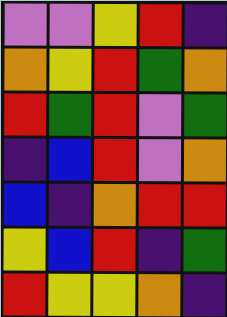[["violet", "violet", "yellow", "red", "indigo"], ["orange", "yellow", "red", "green", "orange"], ["red", "green", "red", "violet", "green"], ["indigo", "blue", "red", "violet", "orange"], ["blue", "indigo", "orange", "red", "red"], ["yellow", "blue", "red", "indigo", "green"], ["red", "yellow", "yellow", "orange", "indigo"]]